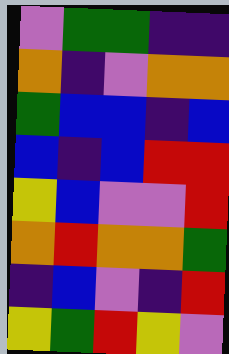[["violet", "green", "green", "indigo", "indigo"], ["orange", "indigo", "violet", "orange", "orange"], ["green", "blue", "blue", "indigo", "blue"], ["blue", "indigo", "blue", "red", "red"], ["yellow", "blue", "violet", "violet", "red"], ["orange", "red", "orange", "orange", "green"], ["indigo", "blue", "violet", "indigo", "red"], ["yellow", "green", "red", "yellow", "violet"]]